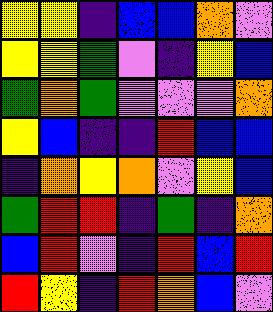[["yellow", "yellow", "indigo", "blue", "blue", "orange", "violet"], ["yellow", "yellow", "green", "violet", "indigo", "yellow", "blue"], ["green", "orange", "green", "violet", "violet", "violet", "orange"], ["yellow", "blue", "indigo", "indigo", "red", "blue", "blue"], ["indigo", "orange", "yellow", "orange", "violet", "yellow", "blue"], ["green", "red", "red", "indigo", "green", "indigo", "orange"], ["blue", "red", "violet", "indigo", "red", "blue", "red"], ["red", "yellow", "indigo", "red", "orange", "blue", "violet"]]